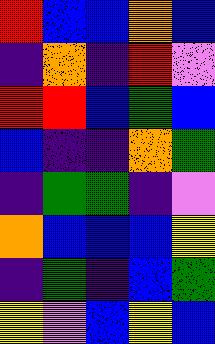[["red", "blue", "blue", "orange", "blue"], ["indigo", "orange", "indigo", "red", "violet"], ["red", "red", "blue", "green", "blue"], ["blue", "indigo", "indigo", "orange", "green"], ["indigo", "green", "green", "indigo", "violet"], ["orange", "blue", "blue", "blue", "yellow"], ["indigo", "green", "indigo", "blue", "green"], ["yellow", "violet", "blue", "yellow", "blue"]]